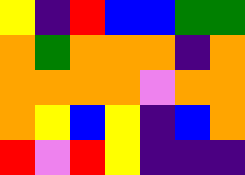[["yellow", "indigo", "red", "blue", "blue", "green", "green"], ["orange", "green", "orange", "orange", "orange", "indigo", "orange"], ["orange", "orange", "orange", "orange", "violet", "orange", "orange"], ["orange", "yellow", "blue", "yellow", "indigo", "blue", "orange"], ["red", "violet", "red", "yellow", "indigo", "indigo", "indigo"]]